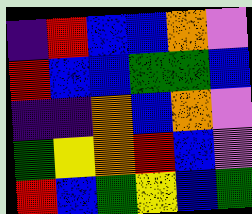[["indigo", "red", "blue", "blue", "orange", "violet"], ["red", "blue", "blue", "green", "green", "blue"], ["indigo", "indigo", "orange", "blue", "orange", "violet"], ["green", "yellow", "orange", "red", "blue", "violet"], ["red", "blue", "green", "yellow", "blue", "green"]]